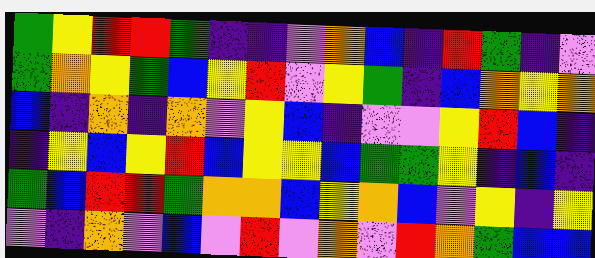[["green", "yellow", "red", "red", "green", "indigo", "indigo", "violet", "orange", "blue", "indigo", "red", "green", "indigo", "violet"], ["green", "orange", "yellow", "green", "blue", "yellow", "red", "violet", "yellow", "green", "indigo", "blue", "orange", "yellow", "orange"], ["blue", "indigo", "orange", "indigo", "orange", "violet", "yellow", "blue", "indigo", "violet", "violet", "yellow", "red", "blue", "indigo"], ["indigo", "yellow", "blue", "yellow", "red", "blue", "yellow", "yellow", "blue", "green", "green", "yellow", "indigo", "blue", "indigo"], ["green", "blue", "red", "red", "green", "orange", "orange", "blue", "yellow", "orange", "blue", "violet", "yellow", "indigo", "yellow"], ["violet", "indigo", "orange", "violet", "blue", "violet", "red", "violet", "orange", "violet", "red", "orange", "green", "blue", "blue"]]